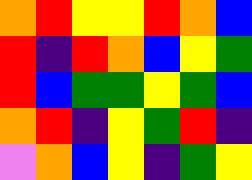[["orange", "red", "yellow", "yellow", "red", "orange", "blue"], ["red", "indigo", "red", "orange", "blue", "yellow", "green"], ["red", "blue", "green", "green", "yellow", "green", "blue"], ["orange", "red", "indigo", "yellow", "green", "red", "indigo"], ["violet", "orange", "blue", "yellow", "indigo", "green", "yellow"]]